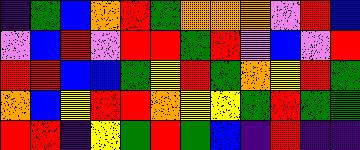[["indigo", "green", "blue", "orange", "red", "green", "orange", "orange", "orange", "violet", "red", "blue"], ["violet", "blue", "red", "violet", "red", "red", "green", "red", "violet", "blue", "violet", "red"], ["red", "red", "blue", "blue", "green", "yellow", "red", "green", "orange", "yellow", "red", "green"], ["orange", "blue", "yellow", "red", "red", "orange", "yellow", "yellow", "green", "red", "green", "green"], ["red", "red", "indigo", "yellow", "green", "red", "green", "blue", "indigo", "red", "indigo", "indigo"]]